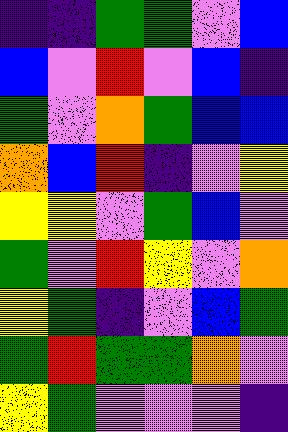[["indigo", "indigo", "green", "green", "violet", "blue"], ["blue", "violet", "red", "violet", "blue", "indigo"], ["green", "violet", "orange", "green", "blue", "blue"], ["orange", "blue", "red", "indigo", "violet", "yellow"], ["yellow", "yellow", "violet", "green", "blue", "violet"], ["green", "violet", "red", "yellow", "violet", "orange"], ["yellow", "green", "indigo", "violet", "blue", "green"], ["green", "red", "green", "green", "orange", "violet"], ["yellow", "green", "violet", "violet", "violet", "indigo"]]